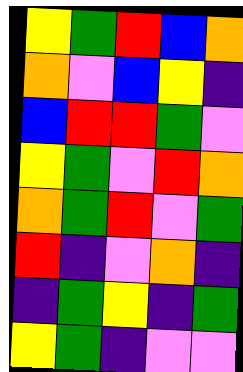[["yellow", "green", "red", "blue", "orange"], ["orange", "violet", "blue", "yellow", "indigo"], ["blue", "red", "red", "green", "violet"], ["yellow", "green", "violet", "red", "orange"], ["orange", "green", "red", "violet", "green"], ["red", "indigo", "violet", "orange", "indigo"], ["indigo", "green", "yellow", "indigo", "green"], ["yellow", "green", "indigo", "violet", "violet"]]